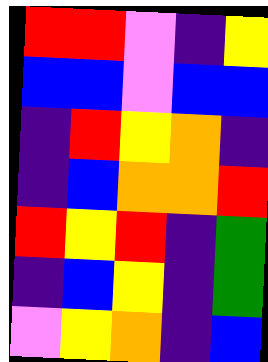[["red", "red", "violet", "indigo", "yellow"], ["blue", "blue", "violet", "blue", "blue"], ["indigo", "red", "yellow", "orange", "indigo"], ["indigo", "blue", "orange", "orange", "red"], ["red", "yellow", "red", "indigo", "green"], ["indigo", "blue", "yellow", "indigo", "green"], ["violet", "yellow", "orange", "indigo", "blue"]]